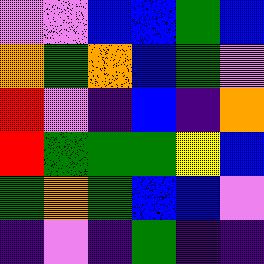[["violet", "violet", "blue", "blue", "green", "blue"], ["orange", "green", "orange", "blue", "green", "violet"], ["red", "violet", "indigo", "blue", "indigo", "orange"], ["red", "green", "green", "green", "yellow", "blue"], ["green", "orange", "green", "blue", "blue", "violet"], ["indigo", "violet", "indigo", "green", "indigo", "indigo"]]